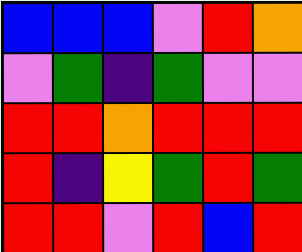[["blue", "blue", "blue", "violet", "red", "orange"], ["violet", "green", "indigo", "green", "violet", "violet"], ["red", "red", "orange", "red", "red", "red"], ["red", "indigo", "yellow", "green", "red", "green"], ["red", "red", "violet", "red", "blue", "red"]]